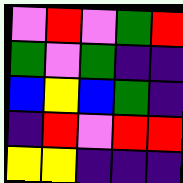[["violet", "red", "violet", "green", "red"], ["green", "violet", "green", "indigo", "indigo"], ["blue", "yellow", "blue", "green", "indigo"], ["indigo", "red", "violet", "red", "red"], ["yellow", "yellow", "indigo", "indigo", "indigo"]]